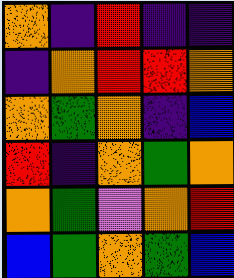[["orange", "indigo", "red", "indigo", "indigo"], ["indigo", "orange", "red", "red", "orange"], ["orange", "green", "orange", "indigo", "blue"], ["red", "indigo", "orange", "green", "orange"], ["orange", "green", "violet", "orange", "red"], ["blue", "green", "orange", "green", "blue"]]